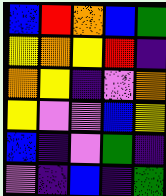[["blue", "red", "orange", "blue", "green"], ["yellow", "orange", "yellow", "red", "indigo"], ["orange", "yellow", "indigo", "violet", "orange"], ["yellow", "violet", "violet", "blue", "yellow"], ["blue", "indigo", "violet", "green", "indigo"], ["violet", "indigo", "blue", "indigo", "green"]]